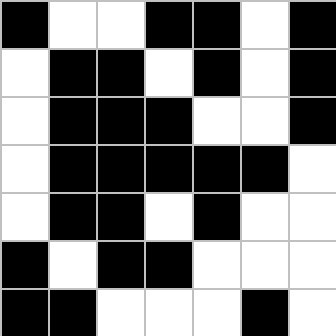[["black", "white", "white", "black", "black", "white", "black"], ["white", "black", "black", "white", "black", "white", "black"], ["white", "black", "black", "black", "white", "white", "black"], ["white", "black", "black", "black", "black", "black", "white"], ["white", "black", "black", "white", "black", "white", "white"], ["black", "white", "black", "black", "white", "white", "white"], ["black", "black", "white", "white", "white", "black", "white"]]